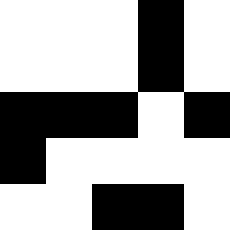[["white", "white", "white", "black", "white"], ["white", "white", "white", "black", "white"], ["black", "black", "black", "white", "black"], ["black", "white", "white", "white", "white"], ["white", "white", "black", "black", "white"]]